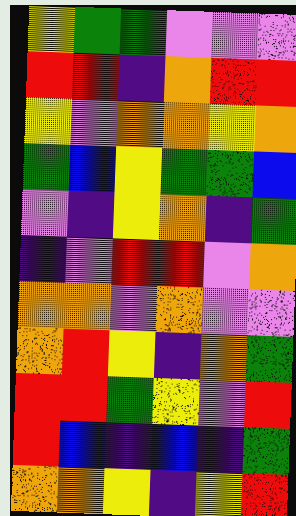[["yellow", "green", "green", "violet", "violet", "violet"], ["red", "red", "indigo", "orange", "red", "red"], ["yellow", "violet", "orange", "orange", "yellow", "orange"], ["green", "blue", "yellow", "green", "green", "blue"], ["violet", "indigo", "yellow", "orange", "indigo", "green"], ["indigo", "violet", "red", "red", "violet", "orange"], ["orange", "orange", "violet", "orange", "violet", "violet"], ["orange", "red", "yellow", "indigo", "orange", "green"], ["red", "red", "green", "yellow", "violet", "red"], ["red", "blue", "indigo", "blue", "indigo", "green"], ["orange", "orange", "yellow", "indigo", "yellow", "red"]]